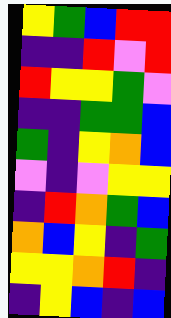[["yellow", "green", "blue", "red", "red"], ["indigo", "indigo", "red", "violet", "red"], ["red", "yellow", "yellow", "green", "violet"], ["indigo", "indigo", "green", "green", "blue"], ["green", "indigo", "yellow", "orange", "blue"], ["violet", "indigo", "violet", "yellow", "yellow"], ["indigo", "red", "orange", "green", "blue"], ["orange", "blue", "yellow", "indigo", "green"], ["yellow", "yellow", "orange", "red", "indigo"], ["indigo", "yellow", "blue", "indigo", "blue"]]